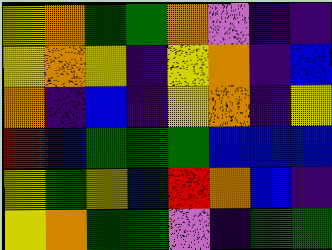[["yellow", "orange", "green", "green", "orange", "violet", "indigo", "indigo"], ["yellow", "orange", "yellow", "indigo", "yellow", "orange", "indigo", "blue"], ["orange", "indigo", "blue", "indigo", "yellow", "orange", "indigo", "yellow"], ["red", "blue", "green", "green", "green", "blue", "blue", "blue"], ["yellow", "green", "yellow", "blue", "red", "orange", "blue", "indigo"], ["yellow", "orange", "green", "green", "violet", "indigo", "green", "green"]]